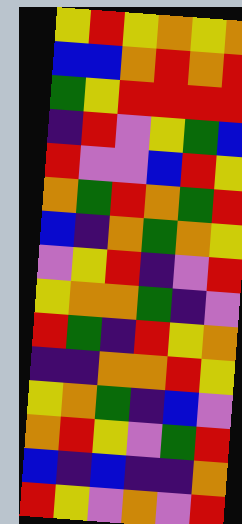[["yellow", "red", "yellow", "orange", "yellow", "orange"], ["blue", "blue", "orange", "red", "orange", "red"], ["green", "yellow", "red", "red", "red", "red"], ["indigo", "red", "violet", "yellow", "green", "blue"], ["red", "violet", "violet", "blue", "red", "yellow"], ["orange", "green", "red", "orange", "green", "red"], ["blue", "indigo", "orange", "green", "orange", "yellow"], ["violet", "yellow", "red", "indigo", "violet", "red"], ["yellow", "orange", "orange", "green", "indigo", "violet"], ["red", "green", "indigo", "red", "yellow", "orange"], ["indigo", "indigo", "orange", "orange", "red", "yellow"], ["yellow", "orange", "green", "indigo", "blue", "violet"], ["orange", "red", "yellow", "violet", "green", "red"], ["blue", "indigo", "blue", "indigo", "indigo", "orange"], ["red", "yellow", "violet", "orange", "violet", "red"]]